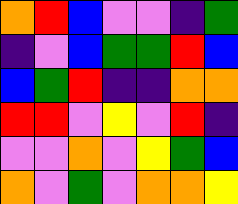[["orange", "red", "blue", "violet", "violet", "indigo", "green"], ["indigo", "violet", "blue", "green", "green", "red", "blue"], ["blue", "green", "red", "indigo", "indigo", "orange", "orange"], ["red", "red", "violet", "yellow", "violet", "red", "indigo"], ["violet", "violet", "orange", "violet", "yellow", "green", "blue"], ["orange", "violet", "green", "violet", "orange", "orange", "yellow"]]